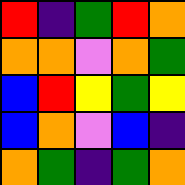[["red", "indigo", "green", "red", "orange"], ["orange", "orange", "violet", "orange", "green"], ["blue", "red", "yellow", "green", "yellow"], ["blue", "orange", "violet", "blue", "indigo"], ["orange", "green", "indigo", "green", "orange"]]